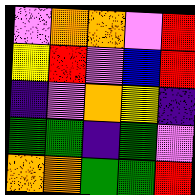[["violet", "orange", "orange", "violet", "red"], ["yellow", "red", "violet", "blue", "red"], ["indigo", "violet", "orange", "yellow", "indigo"], ["green", "green", "indigo", "green", "violet"], ["orange", "orange", "green", "green", "red"]]